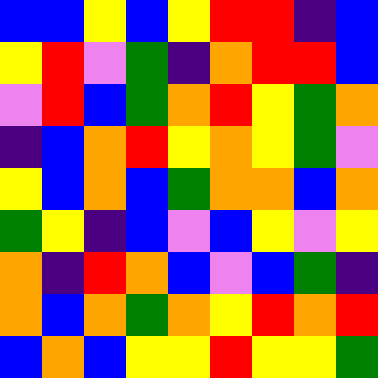[["blue", "blue", "yellow", "blue", "yellow", "red", "red", "indigo", "blue"], ["yellow", "red", "violet", "green", "indigo", "orange", "red", "red", "blue"], ["violet", "red", "blue", "green", "orange", "red", "yellow", "green", "orange"], ["indigo", "blue", "orange", "red", "yellow", "orange", "yellow", "green", "violet"], ["yellow", "blue", "orange", "blue", "green", "orange", "orange", "blue", "orange"], ["green", "yellow", "indigo", "blue", "violet", "blue", "yellow", "violet", "yellow"], ["orange", "indigo", "red", "orange", "blue", "violet", "blue", "green", "indigo"], ["orange", "blue", "orange", "green", "orange", "yellow", "red", "orange", "red"], ["blue", "orange", "blue", "yellow", "yellow", "red", "yellow", "yellow", "green"]]